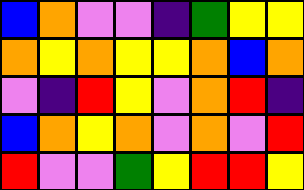[["blue", "orange", "violet", "violet", "indigo", "green", "yellow", "yellow"], ["orange", "yellow", "orange", "yellow", "yellow", "orange", "blue", "orange"], ["violet", "indigo", "red", "yellow", "violet", "orange", "red", "indigo"], ["blue", "orange", "yellow", "orange", "violet", "orange", "violet", "red"], ["red", "violet", "violet", "green", "yellow", "red", "red", "yellow"]]